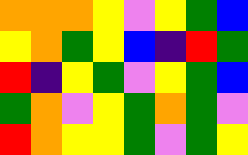[["orange", "orange", "orange", "yellow", "violet", "yellow", "green", "blue"], ["yellow", "orange", "green", "yellow", "blue", "indigo", "red", "green"], ["red", "indigo", "yellow", "green", "violet", "yellow", "green", "blue"], ["green", "orange", "violet", "yellow", "green", "orange", "green", "violet"], ["red", "orange", "yellow", "yellow", "green", "violet", "green", "yellow"]]